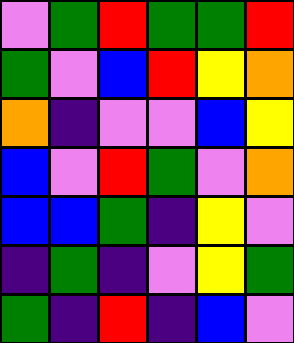[["violet", "green", "red", "green", "green", "red"], ["green", "violet", "blue", "red", "yellow", "orange"], ["orange", "indigo", "violet", "violet", "blue", "yellow"], ["blue", "violet", "red", "green", "violet", "orange"], ["blue", "blue", "green", "indigo", "yellow", "violet"], ["indigo", "green", "indigo", "violet", "yellow", "green"], ["green", "indigo", "red", "indigo", "blue", "violet"]]